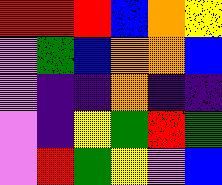[["red", "red", "red", "blue", "orange", "yellow"], ["violet", "green", "blue", "orange", "orange", "blue"], ["violet", "indigo", "indigo", "orange", "indigo", "indigo"], ["violet", "indigo", "yellow", "green", "red", "green"], ["violet", "red", "green", "yellow", "violet", "blue"]]